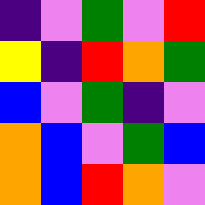[["indigo", "violet", "green", "violet", "red"], ["yellow", "indigo", "red", "orange", "green"], ["blue", "violet", "green", "indigo", "violet"], ["orange", "blue", "violet", "green", "blue"], ["orange", "blue", "red", "orange", "violet"]]